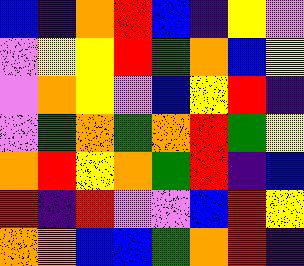[["blue", "indigo", "orange", "red", "blue", "indigo", "yellow", "violet"], ["violet", "yellow", "yellow", "red", "green", "orange", "blue", "yellow"], ["violet", "orange", "yellow", "violet", "blue", "yellow", "red", "indigo"], ["violet", "green", "orange", "green", "orange", "red", "green", "yellow"], ["orange", "red", "yellow", "orange", "green", "red", "indigo", "blue"], ["red", "indigo", "red", "violet", "violet", "blue", "red", "yellow"], ["orange", "orange", "blue", "blue", "green", "orange", "red", "indigo"]]